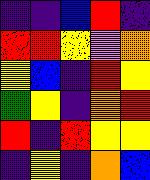[["indigo", "indigo", "blue", "red", "indigo"], ["red", "red", "yellow", "violet", "orange"], ["yellow", "blue", "indigo", "red", "yellow"], ["green", "yellow", "indigo", "orange", "red"], ["red", "indigo", "red", "yellow", "yellow"], ["indigo", "yellow", "indigo", "orange", "blue"]]